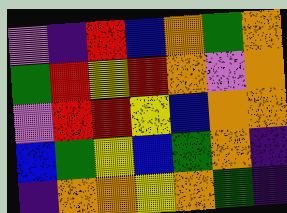[["violet", "indigo", "red", "blue", "orange", "green", "orange"], ["green", "red", "yellow", "red", "orange", "violet", "orange"], ["violet", "red", "red", "yellow", "blue", "orange", "orange"], ["blue", "green", "yellow", "blue", "green", "orange", "indigo"], ["indigo", "orange", "orange", "yellow", "orange", "green", "indigo"]]